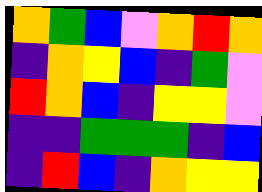[["orange", "green", "blue", "violet", "orange", "red", "orange"], ["indigo", "orange", "yellow", "blue", "indigo", "green", "violet"], ["red", "orange", "blue", "indigo", "yellow", "yellow", "violet"], ["indigo", "indigo", "green", "green", "green", "indigo", "blue"], ["indigo", "red", "blue", "indigo", "orange", "yellow", "yellow"]]